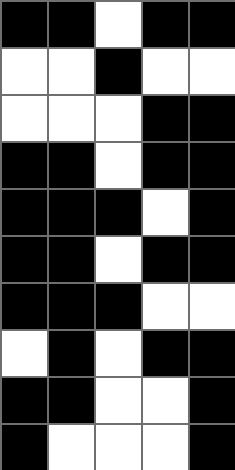[["black", "black", "white", "black", "black"], ["white", "white", "black", "white", "white"], ["white", "white", "white", "black", "black"], ["black", "black", "white", "black", "black"], ["black", "black", "black", "white", "black"], ["black", "black", "white", "black", "black"], ["black", "black", "black", "white", "white"], ["white", "black", "white", "black", "black"], ["black", "black", "white", "white", "black"], ["black", "white", "white", "white", "black"]]